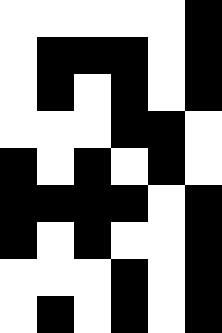[["white", "white", "white", "white", "white", "black"], ["white", "black", "black", "black", "white", "black"], ["white", "black", "white", "black", "white", "black"], ["white", "white", "white", "black", "black", "white"], ["black", "white", "black", "white", "black", "white"], ["black", "black", "black", "black", "white", "black"], ["black", "white", "black", "white", "white", "black"], ["white", "white", "white", "black", "white", "black"], ["white", "black", "white", "black", "white", "black"]]